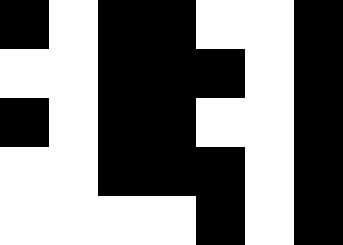[["black", "white", "black", "black", "white", "white", "black"], ["white", "white", "black", "black", "black", "white", "black"], ["black", "white", "black", "black", "white", "white", "black"], ["white", "white", "black", "black", "black", "white", "black"], ["white", "white", "white", "white", "black", "white", "black"]]